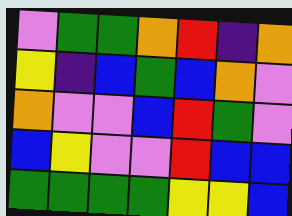[["violet", "green", "green", "orange", "red", "indigo", "orange"], ["yellow", "indigo", "blue", "green", "blue", "orange", "violet"], ["orange", "violet", "violet", "blue", "red", "green", "violet"], ["blue", "yellow", "violet", "violet", "red", "blue", "blue"], ["green", "green", "green", "green", "yellow", "yellow", "blue"]]